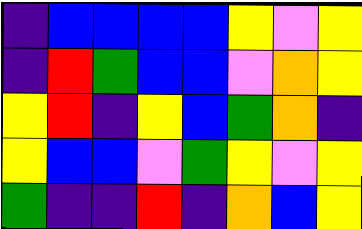[["indigo", "blue", "blue", "blue", "blue", "yellow", "violet", "yellow"], ["indigo", "red", "green", "blue", "blue", "violet", "orange", "yellow"], ["yellow", "red", "indigo", "yellow", "blue", "green", "orange", "indigo"], ["yellow", "blue", "blue", "violet", "green", "yellow", "violet", "yellow"], ["green", "indigo", "indigo", "red", "indigo", "orange", "blue", "yellow"]]